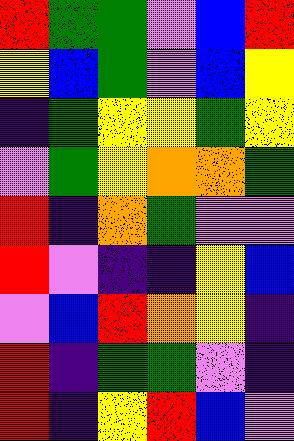[["red", "green", "green", "violet", "blue", "red"], ["yellow", "blue", "green", "violet", "blue", "yellow"], ["indigo", "green", "yellow", "yellow", "green", "yellow"], ["violet", "green", "yellow", "orange", "orange", "green"], ["red", "indigo", "orange", "green", "violet", "violet"], ["red", "violet", "indigo", "indigo", "yellow", "blue"], ["violet", "blue", "red", "orange", "yellow", "indigo"], ["red", "indigo", "green", "green", "violet", "indigo"], ["red", "indigo", "yellow", "red", "blue", "violet"]]